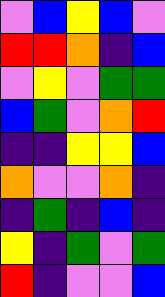[["violet", "blue", "yellow", "blue", "violet"], ["red", "red", "orange", "indigo", "blue"], ["violet", "yellow", "violet", "green", "green"], ["blue", "green", "violet", "orange", "red"], ["indigo", "indigo", "yellow", "yellow", "blue"], ["orange", "violet", "violet", "orange", "indigo"], ["indigo", "green", "indigo", "blue", "indigo"], ["yellow", "indigo", "green", "violet", "green"], ["red", "indigo", "violet", "violet", "blue"]]